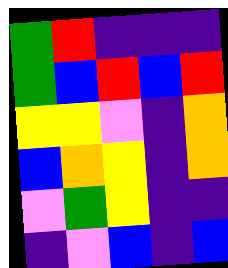[["green", "red", "indigo", "indigo", "indigo"], ["green", "blue", "red", "blue", "red"], ["yellow", "yellow", "violet", "indigo", "orange"], ["blue", "orange", "yellow", "indigo", "orange"], ["violet", "green", "yellow", "indigo", "indigo"], ["indigo", "violet", "blue", "indigo", "blue"]]